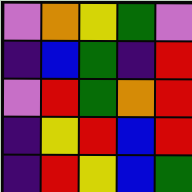[["violet", "orange", "yellow", "green", "violet"], ["indigo", "blue", "green", "indigo", "red"], ["violet", "red", "green", "orange", "red"], ["indigo", "yellow", "red", "blue", "red"], ["indigo", "red", "yellow", "blue", "green"]]